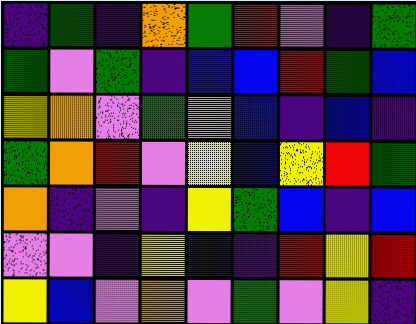[["indigo", "green", "indigo", "orange", "green", "red", "violet", "indigo", "green"], ["green", "violet", "green", "indigo", "blue", "blue", "red", "green", "blue"], ["yellow", "orange", "violet", "green", "violet", "blue", "indigo", "blue", "indigo"], ["green", "orange", "red", "violet", "yellow", "blue", "yellow", "red", "green"], ["orange", "indigo", "violet", "indigo", "yellow", "green", "blue", "indigo", "blue"], ["violet", "violet", "indigo", "yellow", "blue", "indigo", "red", "yellow", "red"], ["yellow", "blue", "violet", "orange", "violet", "green", "violet", "yellow", "indigo"]]